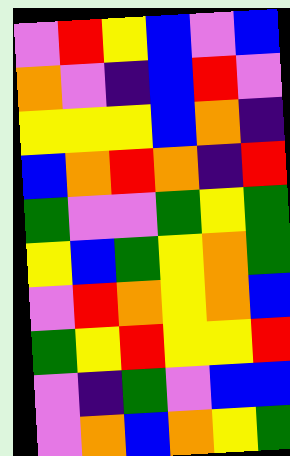[["violet", "red", "yellow", "blue", "violet", "blue"], ["orange", "violet", "indigo", "blue", "red", "violet"], ["yellow", "yellow", "yellow", "blue", "orange", "indigo"], ["blue", "orange", "red", "orange", "indigo", "red"], ["green", "violet", "violet", "green", "yellow", "green"], ["yellow", "blue", "green", "yellow", "orange", "green"], ["violet", "red", "orange", "yellow", "orange", "blue"], ["green", "yellow", "red", "yellow", "yellow", "red"], ["violet", "indigo", "green", "violet", "blue", "blue"], ["violet", "orange", "blue", "orange", "yellow", "green"]]